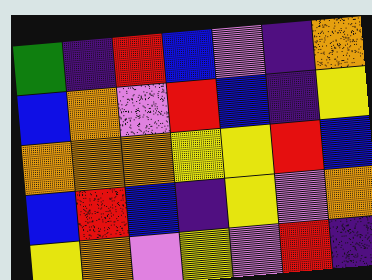[["green", "indigo", "red", "blue", "violet", "indigo", "orange"], ["blue", "orange", "violet", "red", "blue", "indigo", "yellow"], ["orange", "orange", "orange", "yellow", "yellow", "red", "blue"], ["blue", "red", "blue", "indigo", "yellow", "violet", "orange"], ["yellow", "orange", "violet", "yellow", "violet", "red", "indigo"]]